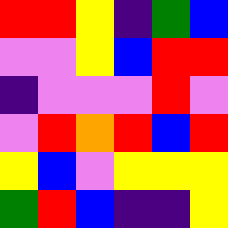[["red", "red", "yellow", "indigo", "green", "blue"], ["violet", "violet", "yellow", "blue", "red", "red"], ["indigo", "violet", "violet", "violet", "red", "violet"], ["violet", "red", "orange", "red", "blue", "red"], ["yellow", "blue", "violet", "yellow", "yellow", "yellow"], ["green", "red", "blue", "indigo", "indigo", "yellow"]]